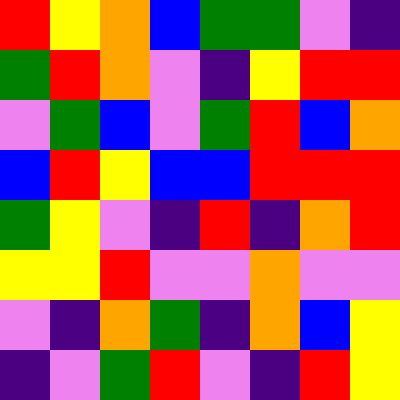[["red", "yellow", "orange", "blue", "green", "green", "violet", "indigo"], ["green", "red", "orange", "violet", "indigo", "yellow", "red", "red"], ["violet", "green", "blue", "violet", "green", "red", "blue", "orange"], ["blue", "red", "yellow", "blue", "blue", "red", "red", "red"], ["green", "yellow", "violet", "indigo", "red", "indigo", "orange", "red"], ["yellow", "yellow", "red", "violet", "violet", "orange", "violet", "violet"], ["violet", "indigo", "orange", "green", "indigo", "orange", "blue", "yellow"], ["indigo", "violet", "green", "red", "violet", "indigo", "red", "yellow"]]